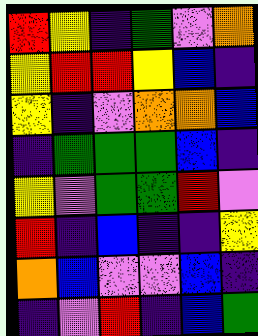[["red", "yellow", "indigo", "green", "violet", "orange"], ["yellow", "red", "red", "yellow", "blue", "indigo"], ["yellow", "indigo", "violet", "orange", "orange", "blue"], ["indigo", "green", "green", "green", "blue", "indigo"], ["yellow", "violet", "green", "green", "red", "violet"], ["red", "indigo", "blue", "indigo", "indigo", "yellow"], ["orange", "blue", "violet", "violet", "blue", "indigo"], ["indigo", "violet", "red", "indigo", "blue", "green"]]